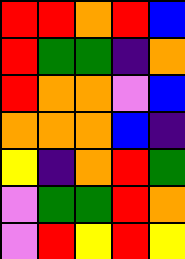[["red", "red", "orange", "red", "blue"], ["red", "green", "green", "indigo", "orange"], ["red", "orange", "orange", "violet", "blue"], ["orange", "orange", "orange", "blue", "indigo"], ["yellow", "indigo", "orange", "red", "green"], ["violet", "green", "green", "red", "orange"], ["violet", "red", "yellow", "red", "yellow"]]